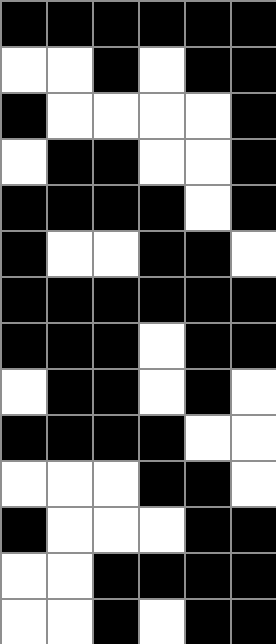[["black", "black", "black", "black", "black", "black"], ["white", "white", "black", "white", "black", "black"], ["black", "white", "white", "white", "white", "black"], ["white", "black", "black", "white", "white", "black"], ["black", "black", "black", "black", "white", "black"], ["black", "white", "white", "black", "black", "white"], ["black", "black", "black", "black", "black", "black"], ["black", "black", "black", "white", "black", "black"], ["white", "black", "black", "white", "black", "white"], ["black", "black", "black", "black", "white", "white"], ["white", "white", "white", "black", "black", "white"], ["black", "white", "white", "white", "black", "black"], ["white", "white", "black", "black", "black", "black"], ["white", "white", "black", "white", "black", "black"]]